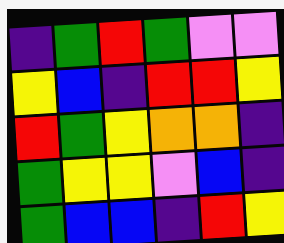[["indigo", "green", "red", "green", "violet", "violet"], ["yellow", "blue", "indigo", "red", "red", "yellow"], ["red", "green", "yellow", "orange", "orange", "indigo"], ["green", "yellow", "yellow", "violet", "blue", "indigo"], ["green", "blue", "blue", "indigo", "red", "yellow"]]